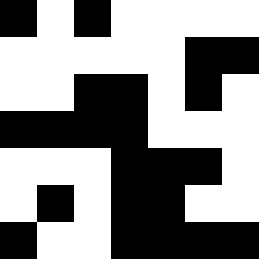[["black", "white", "black", "white", "white", "white", "white"], ["white", "white", "white", "white", "white", "black", "black"], ["white", "white", "black", "black", "white", "black", "white"], ["black", "black", "black", "black", "white", "white", "white"], ["white", "white", "white", "black", "black", "black", "white"], ["white", "black", "white", "black", "black", "white", "white"], ["black", "white", "white", "black", "black", "black", "black"]]